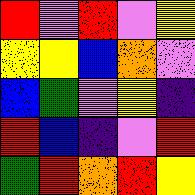[["red", "violet", "red", "violet", "yellow"], ["yellow", "yellow", "blue", "orange", "violet"], ["blue", "green", "violet", "yellow", "indigo"], ["red", "blue", "indigo", "violet", "red"], ["green", "red", "orange", "red", "yellow"]]